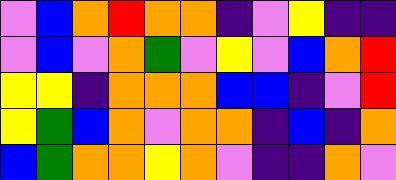[["violet", "blue", "orange", "red", "orange", "orange", "indigo", "violet", "yellow", "indigo", "indigo"], ["violet", "blue", "violet", "orange", "green", "violet", "yellow", "violet", "blue", "orange", "red"], ["yellow", "yellow", "indigo", "orange", "orange", "orange", "blue", "blue", "indigo", "violet", "red"], ["yellow", "green", "blue", "orange", "violet", "orange", "orange", "indigo", "blue", "indigo", "orange"], ["blue", "green", "orange", "orange", "yellow", "orange", "violet", "indigo", "indigo", "orange", "violet"]]